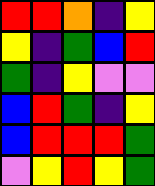[["red", "red", "orange", "indigo", "yellow"], ["yellow", "indigo", "green", "blue", "red"], ["green", "indigo", "yellow", "violet", "violet"], ["blue", "red", "green", "indigo", "yellow"], ["blue", "red", "red", "red", "green"], ["violet", "yellow", "red", "yellow", "green"]]